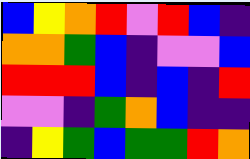[["blue", "yellow", "orange", "red", "violet", "red", "blue", "indigo"], ["orange", "orange", "green", "blue", "indigo", "violet", "violet", "blue"], ["red", "red", "red", "blue", "indigo", "blue", "indigo", "red"], ["violet", "violet", "indigo", "green", "orange", "blue", "indigo", "indigo"], ["indigo", "yellow", "green", "blue", "green", "green", "red", "orange"]]